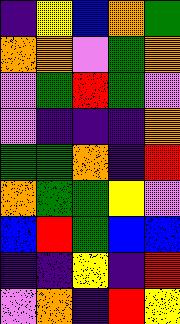[["indigo", "yellow", "blue", "orange", "green"], ["orange", "orange", "violet", "green", "orange"], ["violet", "green", "red", "green", "violet"], ["violet", "indigo", "indigo", "indigo", "orange"], ["green", "green", "orange", "indigo", "red"], ["orange", "green", "green", "yellow", "violet"], ["blue", "red", "green", "blue", "blue"], ["indigo", "indigo", "yellow", "indigo", "red"], ["violet", "orange", "indigo", "red", "yellow"]]